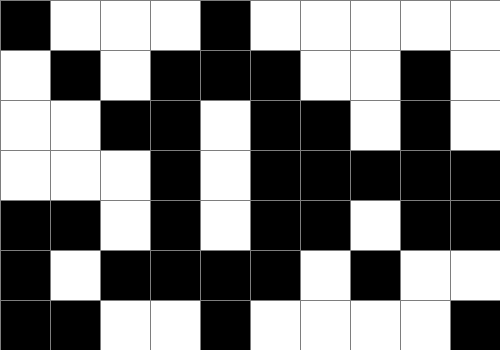[["black", "white", "white", "white", "black", "white", "white", "white", "white", "white"], ["white", "black", "white", "black", "black", "black", "white", "white", "black", "white"], ["white", "white", "black", "black", "white", "black", "black", "white", "black", "white"], ["white", "white", "white", "black", "white", "black", "black", "black", "black", "black"], ["black", "black", "white", "black", "white", "black", "black", "white", "black", "black"], ["black", "white", "black", "black", "black", "black", "white", "black", "white", "white"], ["black", "black", "white", "white", "black", "white", "white", "white", "white", "black"]]